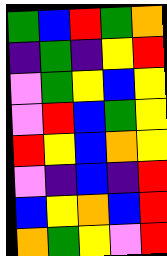[["green", "blue", "red", "green", "orange"], ["indigo", "green", "indigo", "yellow", "red"], ["violet", "green", "yellow", "blue", "yellow"], ["violet", "red", "blue", "green", "yellow"], ["red", "yellow", "blue", "orange", "yellow"], ["violet", "indigo", "blue", "indigo", "red"], ["blue", "yellow", "orange", "blue", "red"], ["orange", "green", "yellow", "violet", "red"]]